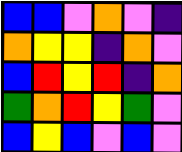[["blue", "blue", "violet", "orange", "violet", "indigo"], ["orange", "yellow", "yellow", "indigo", "orange", "violet"], ["blue", "red", "yellow", "red", "indigo", "orange"], ["green", "orange", "red", "yellow", "green", "violet"], ["blue", "yellow", "blue", "violet", "blue", "violet"]]